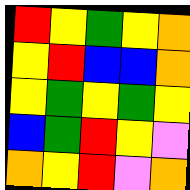[["red", "yellow", "green", "yellow", "orange"], ["yellow", "red", "blue", "blue", "orange"], ["yellow", "green", "yellow", "green", "yellow"], ["blue", "green", "red", "yellow", "violet"], ["orange", "yellow", "red", "violet", "orange"]]